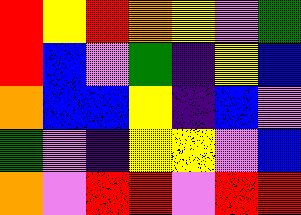[["red", "yellow", "red", "orange", "yellow", "violet", "green"], ["red", "blue", "violet", "green", "indigo", "yellow", "blue"], ["orange", "blue", "blue", "yellow", "indigo", "blue", "violet"], ["green", "violet", "indigo", "yellow", "yellow", "violet", "blue"], ["orange", "violet", "red", "red", "violet", "red", "red"]]